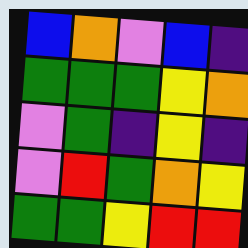[["blue", "orange", "violet", "blue", "indigo"], ["green", "green", "green", "yellow", "orange"], ["violet", "green", "indigo", "yellow", "indigo"], ["violet", "red", "green", "orange", "yellow"], ["green", "green", "yellow", "red", "red"]]